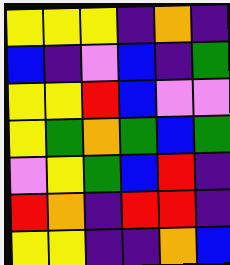[["yellow", "yellow", "yellow", "indigo", "orange", "indigo"], ["blue", "indigo", "violet", "blue", "indigo", "green"], ["yellow", "yellow", "red", "blue", "violet", "violet"], ["yellow", "green", "orange", "green", "blue", "green"], ["violet", "yellow", "green", "blue", "red", "indigo"], ["red", "orange", "indigo", "red", "red", "indigo"], ["yellow", "yellow", "indigo", "indigo", "orange", "blue"]]